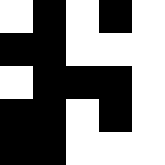[["white", "black", "white", "black", "white"], ["black", "black", "white", "white", "white"], ["white", "black", "black", "black", "white"], ["black", "black", "white", "black", "white"], ["black", "black", "white", "white", "white"]]